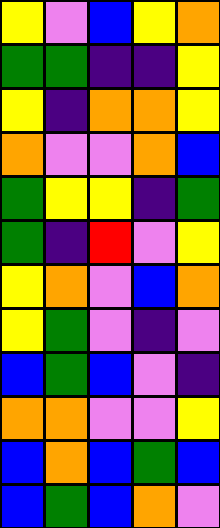[["yellow", "violet", "blue", "yellow", "orange"], ["green", "green", "indigo", "indigo", "yellow"], ["yellow", "indigo", "orange", "orange", "yellow"], ["orange", "violet", "violet", "orange", "blue"], ["green", "yellow", "yellow", "indigo", "green"], ["green", "indigo", "red", "violet", "yellow"], ["yellow", "orange", "violet", "blue", "orange"], ["yellow", "green", "violet", "indigo", "violet"], ["blue", "green", "blue", "violet", "indigo"], ["orange", "orange", "violet", "violet", "yellow"], ["blue", "orange", "blue", "green", "blue"], ["blue", "green", "blue", "orange", "violet"]]